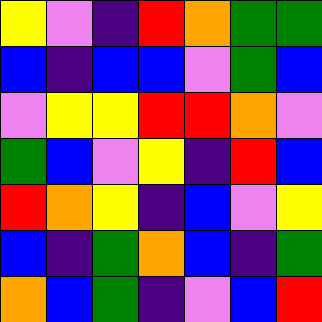[["yellow", "violet", "indigo", "red", "orange", "green", "green"], ["blue", "indigo", "blue", "blue", "violet", "green", "blue"], ["violet", "yellow", "yellow", "red", "red", "orange", "violet"], ["green", "blue", "violet", "yellow", "indigo", "red", "blue"], ["red", "orange", "yellow", "indigo", "blue", "violet", "yellow"], ["blue", "indigo", "green", "orange", "blue", "indigo", "green"], ["orange", "blue", "green", "indigo", "violet", "blue", "red"]]